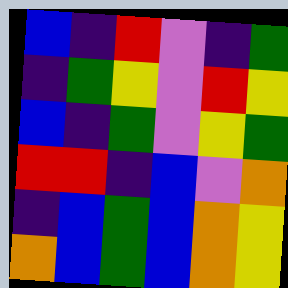[["blue", "indigo", "red", "violet", "indigo", "green"], ["indigo", "green", "yellow", "violet", "red", "yellow"], ["blue", "indigo", "green", "violet", "yellow", "green"], ["red", "red", "indigo", "blue", "violet", "orange"], ["indigo", "blue", "green", "blue", "orange", "yellow"], ["orange", "blue", "green", "blue", "orange", "yellow"]]